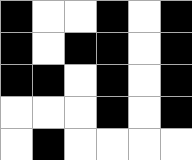[["black", "white", "white", "black", "white", "black"], ["black", "white", "black", "black", "white", "black"], ["black", "black", "white", "black", "white", "black"], ["white", "white", "white", "black", "white", "black"], ["white", "black", "white", "white", "white", "white"]]